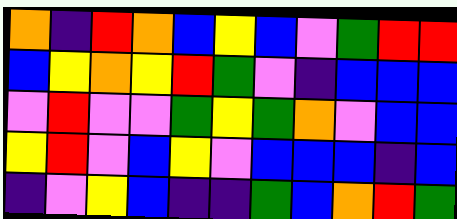[["orange", "indigo", "red", "orange", "blue", "yellow", "blue", "violet", "green", "red", "red"], ["blue", "yellow", "orange", "yellow", "red", "green", "violet", "indigo", "blue", "blue", "blue"], ["violet", "red", "violet", "violet", "green", "yellow", "green", "orange", "violet", "blue", "blue"], ["yellow", "red", "violet", "blue", "yellow", "violet", "blue", "blue", "blue", "indigo", "blue"], ["indigo", "violet", "yellow", "blue", "indigo", "indigo", "green", "blue", "orange", "red", "green"]]